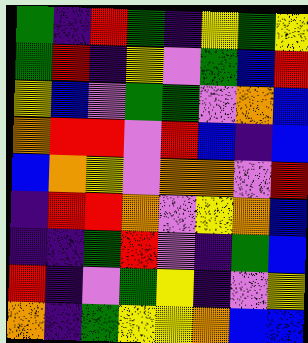[["green", "indigo", "red", "green", "indigo", "yellow", "green", "yellow"], ["green", "red", "indigo", "yellow", "violet", "green", "blue", "red"], ["yellow", "blue", "violet", "green", "green", "violet", "orange", "blue"], ["orange", "red", "red", "violet", "red", "blue", "indigo", "blue"], ["blue", "orange", "yellow", "violet", "orange", "orange", "violet", "red"], ["indigo", "red", "red", "orange", "violet", "yellow", "orange", "blue"], ["indigo", "indigo", "green", "red", "violet", "indigo", "green", "blue"], ["red", "indigo", "violet", "green", "yellow", "indigo", "violet", "yellow"], ["orange", "indigo", "green", "yellow", "yellow", "orange", "blue", "blue"]]